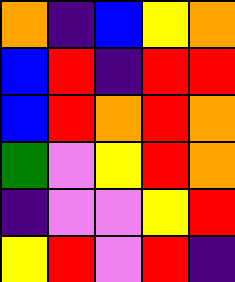[["orange", "indigo", "blue", "yellow", "orange"], ["blue", "red", "indigo", "red", "red"], ["blue", "red", "orange", "red", "orange"], ["green", "violet", "yellow", "red", "orange"], ["indigo", "violet", "violet", "yellow", "red"], ["yellow", "red", "violet", "red", "indigo"]]